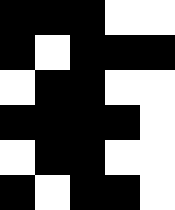[["black", "black", "black", "white", "white"], ["black", "white", "black", "black", "black"], ["white", "black", "black", "white", "white"], ["black", "black", "black", "black", "white"], ["white", "black", "black", "white", "white"], ["black", "white", "black", "black", "white"]]